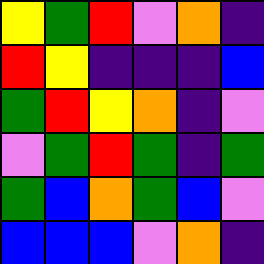[["yellow", "green", "red", "violet", "orange", "indigo"], ["red", "yellow", "indigo", "indigo", "indigo", "blue"], ["green", "red", "yellow", "orange", "indigo", "violet"], ["violet", "green", "red", "green", "indigo", "green"], ["green", "blue", "orange", "green", "blue", "violet"], ["blue", "blue", "blue", "violet", "orange", "indigo"]]